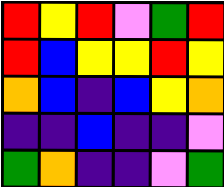[["red", "yellow", "red", "violet", "green", "red"], ["red", "blue", "yellow", "yellow", "red", "yellow"], ["orange", "blue", "indigo", "blue", "yellow", "orange"], ["indigo", "indigo", "blue", "indigo", "indigo", "violet"], ["green", "orange", "indigo", "indigo", "violet", "green"]]